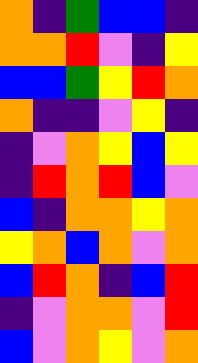[["orange", "indigo", "green", "blue", "blue", "indigo"], ["orange", "orange", "red", "violet", "indigo", "yellow"], ["blue", "blue", "green", "yellow", "red", "orange"], ["orange", "indigo", "indigo", "violet", "yellow", "indigo"], ["indigo", "violet", "orange", "yellow", "blue", "yellow"], ["indigo", "red", "orange", "red", "blue", "violet"], ["blue", "indigo", "orange", "orange", "yellow", "orange"], ["yellow", "orange", "blue", "orange", "violet", "orange"], ["blue", "red", "orange", "indigo", "blue", "red"], ["indigo", "violet", "orange", "orange", "violet", "red"], ["blue", "violet", "orange", "yellow", "violet", "orange"]]